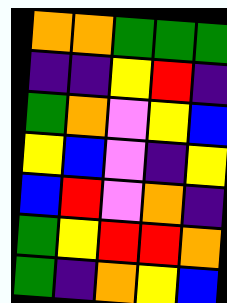[["orange", "orange", "green", "green", "green"], ["indigo", "indigo", "yellow", "red", "indigo"], ["green", "orange", "violet", "yellow", "blue"], ["yellow", "blue", "violet", "indigo", "yellow"], ["blue", "red", "violet", "orange", "indigo"], ["green", "yellow", "red", "red", "orange"], ["green", "indigo", "orange", "yellow", "blue"]]